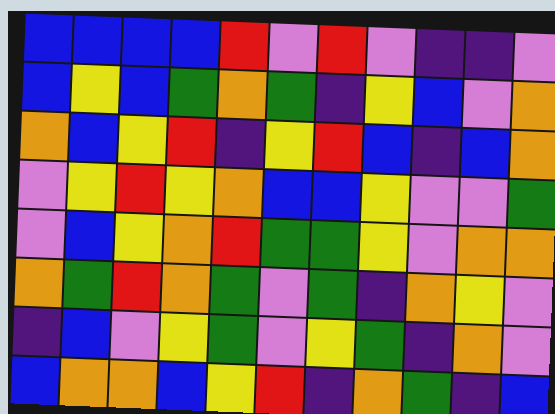[["blue", "blue", "blue", "blue", "red", "violet", "red", "violet", "indigo", "indigo", "violet"], ["blue", "yellow", "blue", "green", "orange", "green", "indigo", "yellow", "blue", "violet", "orange"], ["orange", "blue", "yellow", "red", "indigo", "yellow", "red", "blue", "indigo", "blue", "orange"], ["violet", "yellow", "red", "yellow", "orange", "blue", "blue", "yellow", "violet", "violet", "green"], ["violet", "blue", "yellow", "orange", "red", "green", "green", "yellow", "violet", "orange", "orange"], ["orange", "green", "red", "orange", "green", "violet", "green", "indigo", "orange", "yellow", "violet"], ["indigo", "blue", "violet", "yellow", "green", "violet", "yellow", "green", "indigo", "orange", "violet"], ["blue", "orange", "orange", "blue", "yellow", "red", "indigo", "orange", "green", "indigo", "blue"]]